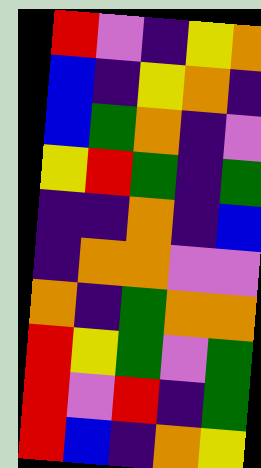[["red", "violet", "indigo", "yellow", "orange"], ["blue", "indigo", "yellow", "orange", "indigo"], ["blue", "green", "orange", "indigo", "violet"], ["yellow", "red", "green", "indigo", "green"], ["indigo", "indigo", "orange", "indigo", "blue"], ["indigo", "orange", "orange", "violet", "violet"], ["orange", "indigo", "green", "orange", "orange"], ["red", "yellow", "green", "violet", "green"], ["red", "violet", "red", "indigo", "green"], ["red", "blue", "indigo", "orange", "yellow"]]